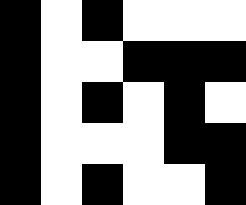[["black", "white", "black", "white", "white", "white"], ["black", "white", "white", "black", "black", "black"], ["black", "white", "black", "white", "black", "white"], ["black", "white", "white", "white", "black", "black"], ["black", "white", "black", "white", "white", "black"]]